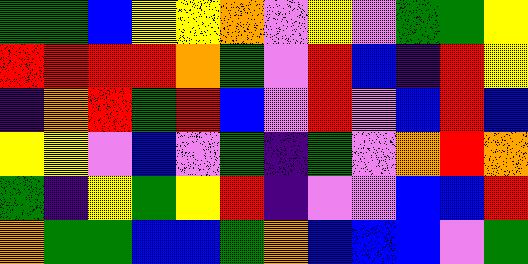[["green", "green", "blue", "yellow", "yellow", "orange", "violet", "yellow", "violet", "green", "green", "yellow"], ["red", "red", "red", "red", "orange", "green", "violet", "red", "blue", "indigo", "red", "yellow"], ["indigo", "orange", "red", "green", "red", "blue", "violet", "red", "violet", "blue", "red", "blue"], ["yellow", "yellow", "violet", "blue", "violet", "green", "indigo", "green", "violet", "orange", "red", "orange"], ["green", "indigo", "yellow", "green", "yellow", "red", "indigo", "violet", "violet", "blue", "blue", "red"], ["orange", "green", "green", "blue", "blue", "green", "orange", "blue", "blue", "blue", "violet", "green"]]